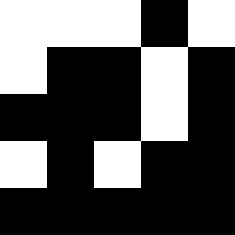[["white", "white", "white", "black", "white"], ["white", "black", "black", "white", "black"], ["black", "black", "black", "white", "black"], ["white", "black", "white", "black", "black"], ["black", "black", "black", "black", "black"]]